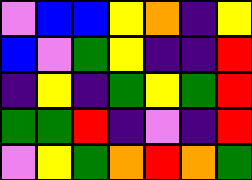[["violet", "blue", "blue", "yellow", "orange", "indigo", "yellow"], ["blue", "violet", "green", "yellow", "indigo", "indigo", "red"], ["indigo", "yellow", "indigo", "green", "yellow", "green", "red"], ["green", "green", "red", "indigo", "violet", "indigo", "red"], ["violet", "yellow", "green", "orange", "red", "orange", "green"]]